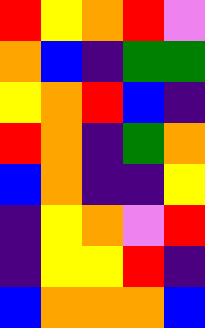[["red", "yellow", "orange", "red", "violet"], ["orange", "blue", "indigo", "green", "green"], ["yellow", "orange", "red", "blue", "indigo"], ["red", "orange", "indigo", "green", "orange"], ["blue", "orange", "indigo", "indigo", "yellow"], ["indigo", "yellow", "orange", "violet", "red"], ["indigo", "yellow", "yellow", "red", "indigo"], ["blue", "orange", "orange", "orange", "blue"]]